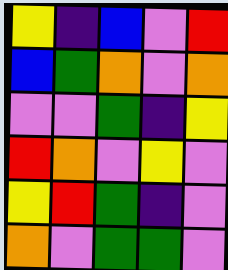[["yellow", "indigo", "blue", "violet", "red"], ["blue", "green", "orange", "violet", "orange"], ["violet", "violet", "green", "indigo", "yellow"], ["red", "orange", "violet", "yellow", "violet"], ["yellow", "red", "green", "indigo", "violet"], ["orange", "violet", "green", "green", "violet"]]